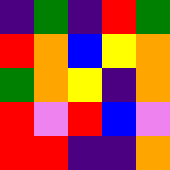[["indigo", "green", "indigo", "red", "green"], ["red", "orange", "blue", "yellow", "orange"], ["green", "orange", "yellow", "indigo", "orange"], ["red", "violet", "red", "blue", "violet"], ["red", "red", "indigo", "indigo", "orange"]]